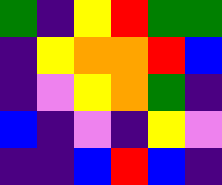[["green", "indigo", "yellow", "red", "green", "green"], ["indigo", "yellow", "orange", "orange", "red", "blue"], ["indigo", "violet", "yellow", "orange", "green", "indigo"], ["blue", "indigo", "violet", "indigo", "yellow", "violet"], ["indigo", "indigo", "blue", "red", "blue", "indigo"]]